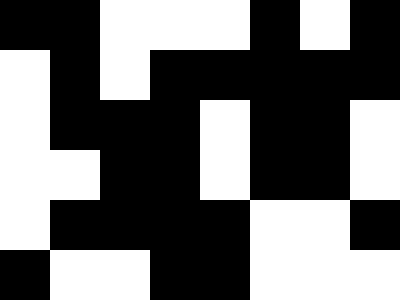[["black", "black", "white", "white", "white", "black", "white", "black"], ["white", "black", "white", "black", "black", "black", "black", "black"], ["white", "black", "black", "black", "white", "black", "black", "white"], ["white", "white", "black", "black", "white", "black", "black", "white"], ["white", "black", "black", "black", "black", "white", "white", "black"], ["black", "white", "white", "black", "black", "white", "white", "white"]]